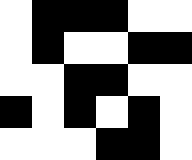[["white", "black", "black", "black", "white", "white"], ["white", "black", "white", "white", "black", "black"], ["white", "white", "black", "black", "white", "white"], ["black", "white", "black", "white", "black", "white"], ["white", "white", "white", "black", "black", "white"]]